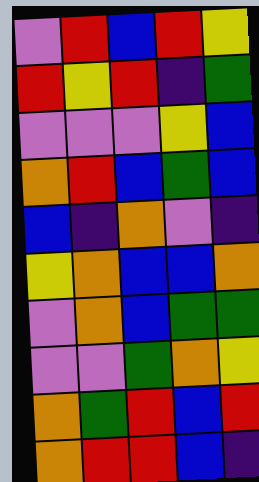[["violet", "red", "blue", "red", "yellow"], ["red", "yellow", "red", "indigo", "green"], ["violet", "violet", "violet", "yellow", "blue"], ["orange", "red", "blue", "green", "blue"], ["blue", "indigo", "orange", "violet", "indigo"], ["yellow", "orange", "blue", "blue", "orange"], ["violet", "orange", "blue", "green", "green"], ["violet", "violet", "green", "orange", "yellow"], ["orange", "green", "red", "blue", "red"], ["orange", "red", "red", "blue", "indigo"]]